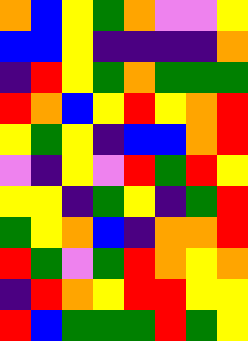[["orange", "blue", "yellow", "green", "orange", "violet", "violet", "yellow"], ["blue", "blue", "yellow", "indigo", "indigo", "indigo", "indigo", "orange"], ["indigo", "red", "yellow", "green", "orange", "green", "green", "green"], ["red", "orange", "blue", "yellow", "red", "yellow", "orange", "red"], ["yellow", "green", "yellow", "indigo", "blue", "blue", "orange", "red"], ["violet", "indigo", "yellow", "violet", "red", "green", "red", "yellow"], ["yellow", "yellow", "indigo", "green", "yellow", "indigo", "green", "red"], ["green", "yellow", "orange", "blue", "indigo", "orange", "orange", "red"], ["red", "green", "violet", "green", "red", "orange", "yellow", "orange"], ["indigo", "red", "orange", "yellow", "red", "red", "yellow", "yellow"], ["red", "blue", "green", "green", "green", "red", "green", "yellow"]]